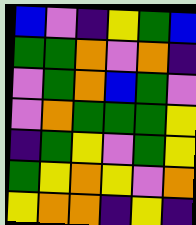[["blue", "violet", "indigo", "yellow", "green", "blue"], ["green", "green", "orange", "violet", "orange", "indigo"], ["violet", "green", "orange", "blue", "green", "violet"], ["violet", "orange", "green", "green", "green", "yellow"], ["indigo", "green", "yellow", "violet", "green", "yellow"], ["green", "yellow", "orange", "yellow", "violet", "orange"], ["yellow", "orange", "orange", "indigo", "yellow", "indigo"]]